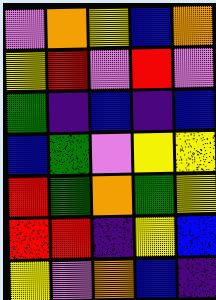[["violet", "orange", "yellow", "blue", "orange"], ["yellow", "red", "violet", "red", "violet"], ["green", "indigo", "blue", "indigo", "blue"], ["blue", "green", "violet", "yellow", "yellow"], ["red", "green", "orange", "green", "yellow"], ["red", "red", "indigo", "yellow", "blue"], ["yellow", "violet", "orange", "blue", "indigo"]]